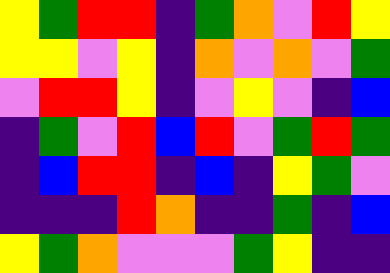[["yellow", "green", "red", "red", "indigo", "green", "orange", "violet", "red", "yellow"], ["yellow", "yellow", "violet", "yellow", "indigo", "orange", "violet", "orange", "violet", "green"], ["violet", "red", "red", "yellow", "indigo", "violet", "yellow", "violet", "indigo", "blue"], ["indigo", "green", "violet", "red", "blue", "red", "violet", "green", "red", "green"], ["indigo", "blue", "red", "red", "indigo", "blue", "indigo", "yellow", "green", "violet"], ["indigo", "indigo", "indigo", "red", "orange", "indigo", "indigo", "green", "indigo", "blue"], ["yellow", "green", "orange", "violet", "violet", "violet", "green", "yellow", "indigo", "indigo"]]